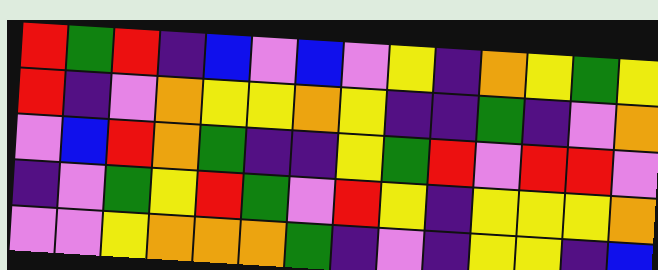[["red", "green", "red", "indigo", "blue", "violet", "blue", "violet", "yellow", "indigo", "orange", "yellow", "green", "yellow"], ["red", "indigo", "violet", "orange", "yellow", "yellow", "orange", "yellow", "indigo", "indigo", "green", "indigo", "violet", "orange"], ["violet", "blue", "red", "orange", "green", "indigo", "indigo", "yellow", "green", "red", "violet", "red", "red", "violet"], ["indigo", "violet", "green", "yellow", "red", "green", "violet", "red", "yellow", "indigo", "yellow", "yellow", "yellow", "orange"], ["violet", "violet", "yellow", "orange", "orange", "orange", "green", "indigo", "violet", "indigo", "yellow", "yellow", "indigo", "blue"]]